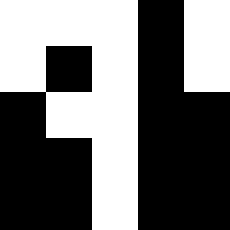[["white", "white", "white", "black", "white"], ["white", "black", "white", "black", "white"], ["black", "white", "white", "black", "black"], ["black", "black", "white", "black", "black"], ["black", "black", "white", "black", "black"]]